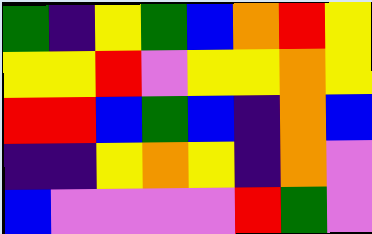[["green", "indigo", "yellow", "green", "blue", "orange", "red", "yellow"], ["yellow", "yellow", "red", "violet", "yellow", "yellow", "orange", "yellow"], ["red", "red", "blue", "green", "blue", "indigo", "orange", "blue"], ["indigo", "indigo", "yellow", "orange", "yellow", "indigo", "orange", "violet"], ["blue", "violet", "violet", "violet", "violet", "red", "green", "violet"]]